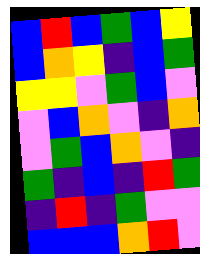[["blue", "red", "blue", "green", "blue", "yellow"], ["blue", "orange", "yellow", "indigo", "blue", "green"], ["yellow", "yellow", "violet", "green", "blue", "violet"], ["violet", "blue", "orange", "violet", "indigo", "orange"], ["violet", "green", "blue", "orange", "violet", "indigo"], ["green", "indigo", "blue", "indigo", "red", "green"], ["indigo", "red", "indigo", "green", "violet", "violet"], ["blue", "blue", "blue", "orange", "red", "violet"]]